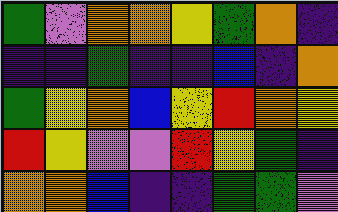[["green", "violet", "orange", "orange", "yellow", "green", "orange", "indigo"], ["indigo", "indigo", "green", "indigo", "indigo", "blue", "indigo", "orange"], ["green", "yellow", "orange", "blue", "yellow", "red", "orange", "yellow"], ["red", "yellow", "violet", "violet", "red", "yellow", "green", "indigo"], ["orange", "orange", "blue", "indigo", "indigo", "green", "green", "violet"]]